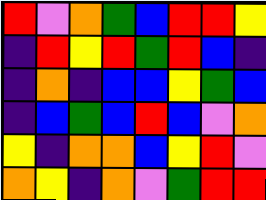[["red", "violet", "orange", "green", "blue", "red", "red", "yellow"], ["indigo", "red", "yellow", "red", "green", "red", "blue", "indigo"], ["indigo", "orange", "indigo", "blue", "blue", "yellow", "green", "blue"], ["indigo", "blue", "green", "blue", "red", "blue", "violet", "orange"], ["yellow", "indigo", "orange", "orange", "blue", "yellow", "red", "violet"], ["orange", "yellow", "indigo", "orange", "violet", "green", "red", "red"]]